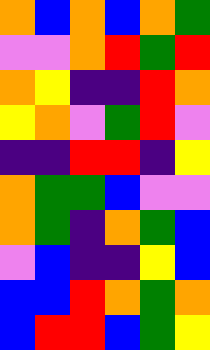[["orange", "blue", "orange", "blue", "orange", "green"], ["violet", "violet", "orange", "red", "green", "red"], ["orange", "yellow", "indigo", "indigo", "red", "orange"], ["yellow", "orange", "violet", "green", "red", "violet"], ["indigo", "indigo", "red", "red", "indigo", "yellow"], ["orange", "green", "green", "blue", "violet", "violet"], ["orange", "green", "indigo", "orange", "green", "blue"], ["violet", "blue", "indigo", "indigo", "yellow", "blue"], ["blue", "blue", "red", "orange", "green", "orange"], ["blue", "red", "red", "blue", "green", "yellow"]]